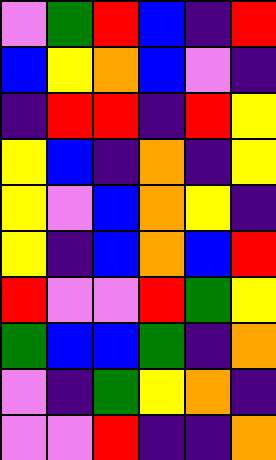[["violet", "green", "red", "blue", "indigo", "red"], ["blue", "yellow", "orange", "blue", "violet", "indigo"], ["indigo", "red", "red", "indigo", "red", "yellow"], ["yellow", "blue", "indigo", "orange", "indigo", "yellow"], ["yellow", "violet", "blue", "orange", "yellow", "indigo"], ["yellow", "indigo", "blue", "orange", "blue", "red"], ["red", "violet", "violet", "red", "green", "yellow"], ["green", "blue", "blue", "green", "indigo", "orange"], ["violet", "indigo", "green", "yellow", "orange", "indigo"], ["violet", "violet", "red", "indigo", "indigo", "orange"]]